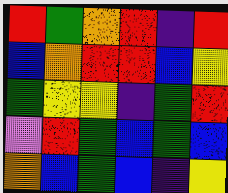[["red", "green", "orange", "red", "indigo", "red"], ["blue", "orange", "red", "red", "blue", "yellow"], ["green", "yellow", "yellow", "indigo", "green", "red"], ["violet", "red", "green", "blue", "green", "blue"], ["orange", "blue", "green", "blue", "indigo", "yellow"]]